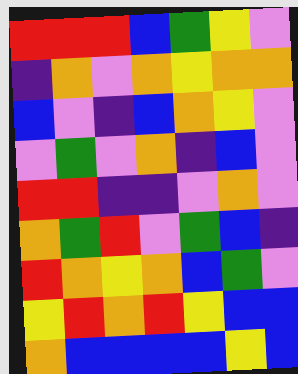[["red", "red", "red", "blue", "green", "yellow", "violet"], ["indigo", "orange", "violet", "orange", "yellow", "orange", "orange"], ["blue", "violet", "indigo", "blue", "orange", "yellow", "violet"], ["violet", "green", "violet", "orange", "indigo", "blue", "violet"], ["red", "red", "indigo", "indigo", "violet", "orange", "violet"], ["orange", "green", "red", "violet", "green", "blue", "indigo"], ["red", "orange", "yellow", "orange", "blue", "green", "violet"], ["yellow", "red", "orange", "red", "yellow", "blue", "blue"], ["orange", "blue", "blue", "blue", "blue", "yellow", "blue"]]